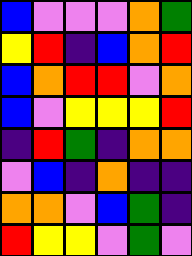[["blue", "violet", "violet", "violet", "orange", "green"], ["yellow", "red", "indigo", "blue", "orange", "red"], ["blue", "orange", "red", "red", "violet", "orange"], ["blue", "violet", "yellow", "yellow", "yellow", "red"], ["indigo", "red", "green", "indigo", "orange", "orange"], ["violet", "blue", "indigo", "orange", "indigo", "indigo"], ["orange", "orange", "violet", "blue", "green", "indigo"], ["red", "yellow", "yellow", "violet", "green", "violet"]]